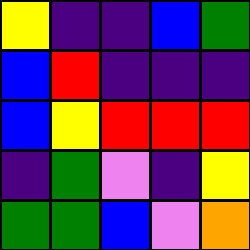[["yellow", "indigo", "indigo", "blue", "green"], ["blue", "red", "indigo", "indigo", "indigo"], ["blue", "yellow", "red", "red", "red"], ["indigo", "green", "violet", "indigo", "yellow"], ["green", "green", "blue", "violet", "orange"]]